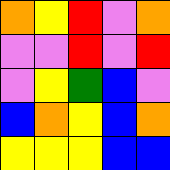[["orange", "yellow", "red", "violet", "orange"], ["violet", "violet", "red", "violet", "red"], ["violet", "yellow", "green", "blue", "violet"], ["blue", "orange", "yellow", "blue", "orange"], ["yellow", "yellow", "yellow", "blue", "blue"]]